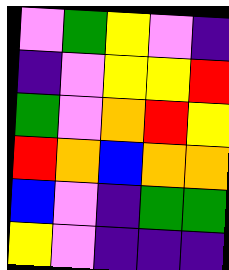[["violet", "green", "yellow", "violet", "indigo"], ["indigo", "violet", "yellow", "yellow", "red"], ["green", "violet", "orange", "red", "yellow"], ["red", "orange", "blue", "orange", "orange"], ["blue", "violet", "indigo", "green", "green"], ["yellow", "violet", "indigo", "indigo", "indigo"]]